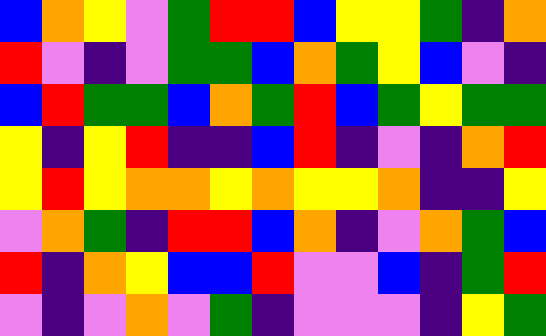[["blue", "orange", "yellow", "violet", "green", "red", "red", "blue", "yellow", "yellow", "green", "indigo", "orange"], ["red", "violet", "indigo", "violet", "green", "green", "blue", "orange", "green", "yellow", "blue", "violet", "indigo"], ["blue", "red", "green", "green", "blue", "orange", "green", "red", "blue", "green", "yellow", "green", "green"], ["yellow", "indigo", "yellow", "red", "indigo", "indigo", "blue", "red", "indigo", "violet", "indigo", "orange", "red"], ["yellow", "red", "yellow", "orange", "orange", "yellow", "orange", "yellow", "yellow", "orange", "indigo", "indigo", "yellow"], ["violet", "orange", "green", "indigo", "red", "red", "blue", "orange", "indigo", "violet", "orange", "green", "blue"], ["red", "indigo", "orange", "yellow", "blue", "blue", "red", "violet", "violet", "blue", "indigo", "green", "red"], ["violet", "indigo", "violet", "orange", "violet", "green", "indigo", "violet", "violet", "violet", "indigo", "yellow", "green"]]